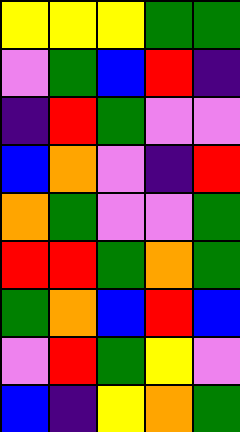[["yellow", "yellow", "yellow", "green", "green"], ["violet", "green", "blue", "red", "indigo"], ["indigo", "red", "green", "violet", "violet"], ["blue", "orange", "violet", "indigo", "red"], ["orange", "green", "violet", "violet", "green"], ["red", "red", "green", "orange", "green"], ["green", "orange", "blue", "red", "blue"], ["violet", "red", "green", "yellow", "violet"], ["blue", "indigo", "yellow", "orange", "green"]]